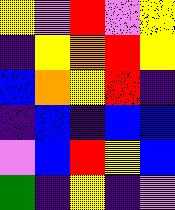[["yellow", "violet", "red", "violet", "yellow"], ["indigo", "yellow", "orange", "red", "yellow"], ["blue", "orange", "yellow", "red", "indigo"], ["indigo", "blue", "indigo", "blue", "blue"], ["violet", "blue", "red", "yellow", "blue"], ["green", "indigo", "yellow", "indigo", "violet"]]